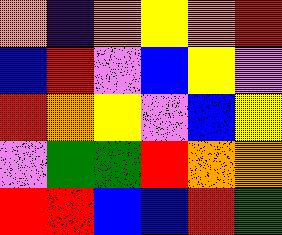[["orange", "indigo", "orange", "yellow", "orange", "red"], ["blue", "red", "violet", "blue", "yellow", "violet"], ["red", "orange", "yellow", "violet", "blue", "yellow"], ["violet", "green", "green", "red", "orange", "orange"], ["red", "red", "blue", "blue", "red", "green"]]